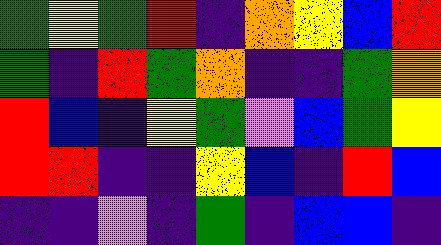[["green", "yellow", "green", "red", "indigo", "orange", "yellow", "blue", "red"], ["green", "indigo", "red", "green", "orange", "indigo", "indigo", "green", "orange"], ["red", "blue", "indigo", "yellow", "green", "violet", "blue", "green", "yellow"], ["red", "red", "indigo", "indigo", "yellow", "blue", "indigo", "red", "blue"], ["indigo", "indigo", "violet", "indigo", "green", "indigo", "blue", "blue", "indigo"]]